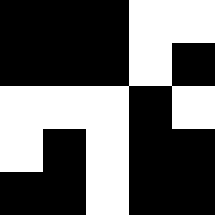[["black", "black", "black", "white", "white"], ["black", "black", "black", "white", "black"], ["white", "white", "white", "black", "white"], ["white", "black", "white", "black", "black"], ["black", "black", "white", "black", "black"]]